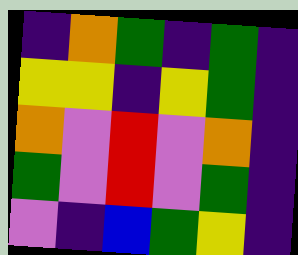[["indigo", "orange", "green", "indigo", "green", "indigo"], ["yellow", "yellow", "indigo", "yellow", "green", "indigo"], ["orange", "violet", "red", "violet", "orange", "indigo"], ["green", "violet", "red", "violet", "green", "indigo"], ["violet", "indigo", "blue", "green", "yellow", "indigo"]]